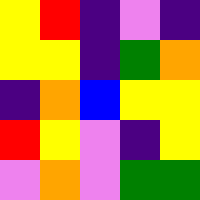[["yellow", "red", "indigo", "violet", "indigo"], ["yellow", "yellow", "indigo", "green", "orange"], ["indigo", "orange", "blue", "yellow", "yellow"], ["red", "yellow", "violet", "indigo", "yellow"], ["violet", "orange", "violet", "green", "green"]]